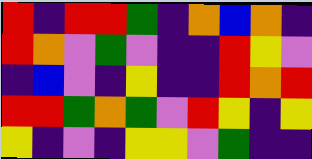[["red", "indigo", "red", "red", "green", "indigo", "orange", "blue", "orange", "indigo"], ["red", "orange", "violet", "green", "violet", "indigo", "indigo", "red", "yellow", "violet"], ["indigo", "blue", "violet", "indigo", "yellow", "indigo", "indigo", "red", "orange", "red"], ["red", "red", "green", "orange", "green", "violet", "red", "yellow", "indigo", "yellow"], ["yellow", "indigo", "violet", "indigo", "yellow", "yellow", "violet", "green", "indigo", "indigo"]]